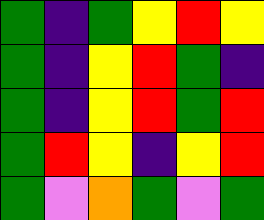[["green", "indigo", "green", "yellow", "red", "yellow"], ["green", "indigo", "yellow", "red", "green", "indigo"], ["green", "indigo", "yellow", "red", "green", "red"], ["green", "red", "yellow", "indigo", "yellow", "red"], ["green", "violet", "orange", "green", "violet", "green"]]